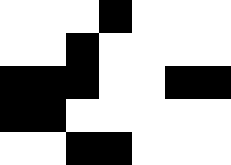[["white", "white", "white", "black", "white", "white", "white"], ["white", "white", "black", "white", "white", "white", "white"], ["black", "black", "black", "white", "white", "black", "black"], ["black", "black", "white", "white", "white", "white", "white"], ["white", "white", "black", "black", "white", "white", "white"]]